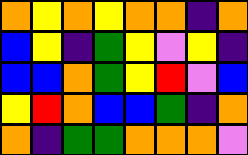[["orange", "yellow", "orange", "yellow", "orange", "orange", "indigo", "orange"], ["blue", "yellow", "indigo", "green", "yellow", "violet", "yellow", "indigo"], ["blue", "blue", "orange", "green", "yellow", "red", "violet", "blue"], ["yellow", "red", "orange", "blue", "blue", "green", "indigo", "orange"], ["orange", "indigo", "green", "green", "orange", "orange", "orange", "violet"]]